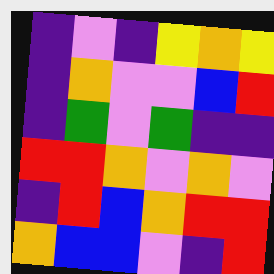[["indigo", "violet", "indigo", "yellow", "orange", "yellow"], ["indigo", "orange", "violet", "violet", "blue", "red"], ["indigo", "green", "violet", "green", "indigo", "indigo"], ["red", "red", "orange", "violet", "orange", "violet"], ["indigo", "red", "blue", "orange", "red", "red"], ["orange", "blue", "blue", "violet", "indigo", "red"]]